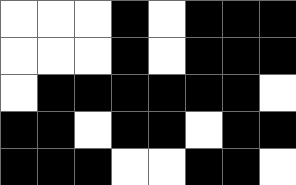[["white", "white", "white", "black", "white", "black", "black", "black"], ["white", "white", "white", "black", "white", "black", "black", "black"], ["white", "black", "black", "black", "black", "black", "black", "white"], ["black", "black", "white", "black", "black", "white", "black", "black"], ["black", "black", "black", "white", "white", "black", "black", "white"]]